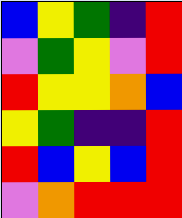[["blue", "yellow", "green", "indigo", "red"], ["violet", "green", "yellow", "violet", "red"], ["red", "yellow", "yellow", "orange", "blue"], ["yellow", "green", "indigo", "indigo", "red"], ["red", "blue", "yellow", "blue", "red"], ["violet", "orange", "red", "red", "red"]]